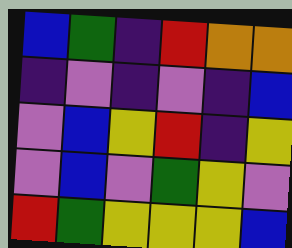[["blue", "green", "indigo", "red", "orange", "orange"], ["indigo", "violet", "indigo", "violet", "indigo", "blue"], ["violet", "blue", "yellow", "red", "indigo", "yellow"], ["violet", "blue", "violet", "green", "yellow", "violet"], ["red", "green", "yellow", "yellow", "yellow", "blue"]]